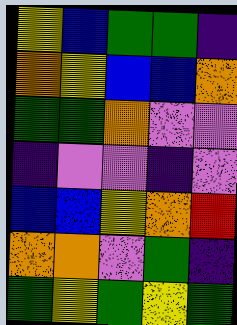[["yellow", "blue", "green", "green", "indigo"], ["orange", "yellow", "blue", "blue", "orange"], ["green", "green", "orange", "violet", "violet"], ["indigo", "violet", "violet", "indigo", "violet"], ["blue", "blue", "yellow", "orange", "red"], ["orange", "orange", "violet", "green", "indigo"], ["green", "yellow", "green", "yellow", "green"]]